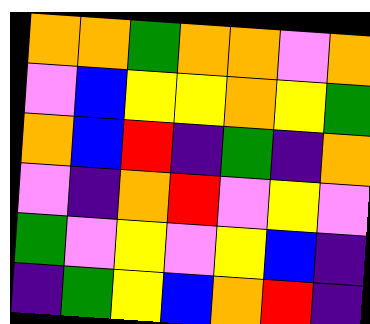[["orange", "orange", "green", "orange", "orange", "violet", "orange"], ["violet", "blue", "yellow", "yellow", "orange", "yellow", "green"], ["orange", "blue", "red", "indigo", "green", "indigo", "orange"], ["violet", "indigo", "orange", "red", "violet", "yellow", "violet"], ["green", "violet", "yellow", "violet", "yellow", "blue", "indigo"], ["indigo", "green", "yellow", "blue", "orange", "red", "indigo"]]